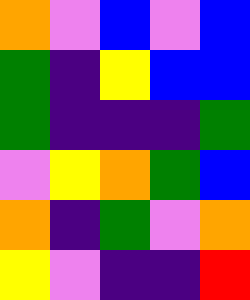[["orange", "violet", "blue", "violet", "blue"], ["green", "indigo", "yellow", "blue", "blue"], ["green", "indigo", "indigo", "indigo", "green"], ["violet", "yellow", "orange", "green", "blue"], ["orange", "indigo", "green", "violet", "orange"], ["yellow", "violet", "indigo", "indigo", "red"]]